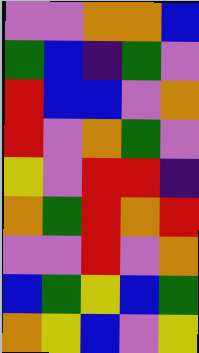[["violet", "violet", "orange", "orange", "blue"], ["green", "blue", "indigo", "green", "violet"], ["red", "blue", "blue", "violet", "orange"], ["red", "violet", "orange", "green", "violet"], ["yellow", "violet", "red", "red", "indigo"], ["orange", "green", "red", "orange", "red"], ["violet", "violet", "red", "violet", "orange"], ["blue", "green", "yellow", "blue", "green"], ["orange", "yellow", "blue", "violet", "yellow"]]